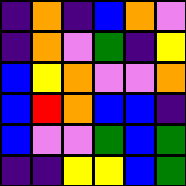[["indigo", "orange", "indigo", "blue", "orange", "violet"], ["indigo", "orange", "violet", "green", "indigo", "yellow"], ["blue", "yellow", "orange", "violet", "violet", "orange"], ["blue", "red", "orange", "blue", "blue", "indigo"], ["blue", "violet", "violet", "green", "blue", "green"], ["indigo", "indigo", "yellow", "yellow", "blue", "green"]]